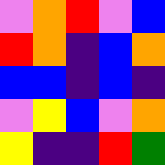[["violet", "orange", "red", "violet", "blue"], ["red", "orange", "indigo", "blue", "orange"], ["blue", "blue", "indigo", "blue", "indigo"], ["violet", "yellow", "blue", "violet", "orange"], ["yellow", "indigo", "indigo", "red", "green"]]